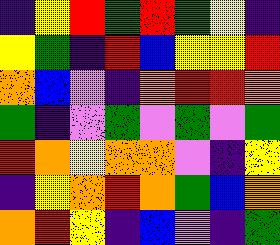[["indigo", "yellow", "red", "green", "red", "green", "yellow", "indigo"], ["yellow", "green", "indigo", "red", "blue", "yellow", "yellow", "red"], ["orange", "blue", "violet", "indigo", "orange", "red", "red", "orange"], ["green", "indigo", "violet", "green", "violet", "green", "violet", "green"], ["red", "orange", "yellow", "orange", "orange", "violet", "indigo", "yellow"], ["indigo", "yellow", "orange", "red", "orange", "green", "blue", "orange"], ["orange", "red", "yellow", "indigo", "blue", "violet", "indigo", "green"]]